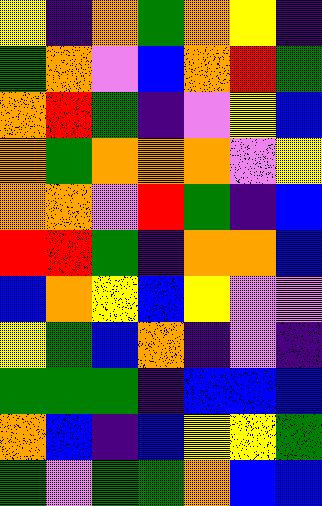[["yellow", "indigo", "orange", "green", "orange", "yellow", "indigo"], ["green", "orange", "violet", "blue", "orange", "red", "green"], ["orange", "red", "green", "indigo", "violet", "yellow", "blue"], ["orange", "green", "orange", "orange", "orange", "violet", "yellow"], ["orange", "orange", "violet", "red", "green", "indigo", "blue"], ["red", "red", "green", "indigo", "orange", "orange", "blue"], ["blue", "orange", "yellow", "blue", "yellow", "violet", "violet"], ["yellow", "green", "blue", "orange", "indigo", "violet", "indigo"], ["green", "green", "green", "indigo", "blue", "blue", "blue"], ["orange", "blue", "indigo", "blue", "yellow", "yellow", "green"], ["green", "violet", "green", "green", "orange", "blue", "blue"]]